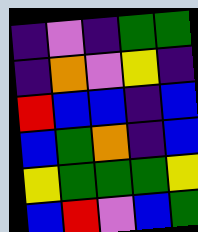[["indigo", "violet", "indigo", "green", "green"], ["indigo", "orange", "violet", "yellow", "indigo"], ["red", "blue", "blue", "indigo", "blue"], ["blue", "green", "orange", "indigo", "blue"], ["yellow", "green", "green", "green", "yellow"], ["blue", "red", "violet", "blue", "green"]]